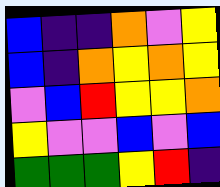[["blue", "indigo", "indigo", "orange", "violet", "yellow"], ["blue", "indigo", "orange", "yellow", "orange", "yellow"], ["violet", "blue", "red", "yellow", "yellow", "orange"], ["yellow", "violet", "violet", "blue", "violet", "blue"], ["green", "green", "green", "yellow", "red", "indigo"]]